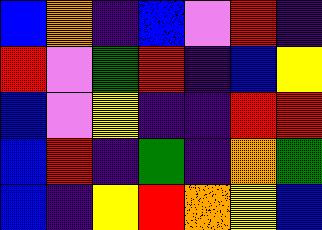[["blue", "orange", "indigo", "blue", "violet", "red", "indigo"], ["red", "violet", "green", "red", "indigo", "blue", "yellow"], ["blue", "violet", "yellow", "indigo", "indigo", "red", "red"], ["blue", "red", "indigo", "green", "indigo", "orange", "green"], ["blue", "indigo", "yellow", "red", "orange", "yellow", "blue"]]